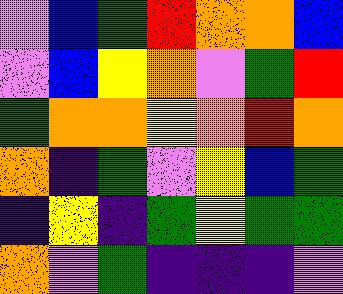[["violet", "blue", "green", "red", "orange", "orange", "blue"], ["violet", "blue", "yellow", "orange", "violet", "green", "red"], ["green", "orange", "orange", "yellow", "orange", "red", "orange"], ["orange", "indigo", "green", "violet", "yellow", "blue", "green"], ["indigo", "yellow", "indigo", "green", "yellow", "green", "green"], ["orange", "violet", "green", "indigo", "indigo", "indigo", "violet"]]